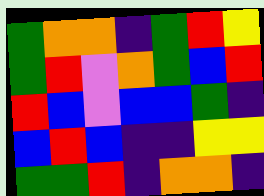[["green", "orange", "orange", "indigo", "green", "red", "yellow"], ["green", "red", "violet", "orange", "green", "blue", "red"], ["red", "blue", "violet", "blue", "blue", "green", "indigo"], ["blue", "red", "blue", "indigo", "indigo", "yellow", "yellow"], ["green", "green", "red", "indigo", "orange", "orange", "indigo"]]